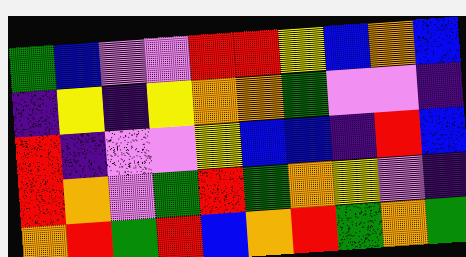[["green", "blue", "violet", "violet", "red", "red", "yellow", "blue", "orange", "blue"], ["indigo", "yellow", "indigo", "yellow", "orange", "orange", "green", "violet", "violet", "indigo"], ["red", "indigo", "violet", "violet", "yellow", "blue", "blue", "indigo", "red", "blue"], ["red", "orange", "violet", "green", "red", "green", "orange", "yellow", "violet", "indigo"], ["orange", "red", "green", "red", "blue", "orange", "red", "green", "orange", "green"]]